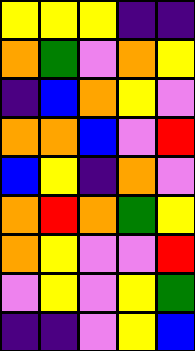[["yellow", "yellow", "yellow", "indigo", "indigo"], ["orange", "green", "violet", "orange", "yellow"], ["indigo", "blue", "orange", "yellow", "violet"], ["orange", "orange", "blue", "violet", "red"], ["blue", "yellow", "indigo", "orange", "violet"], ["orange", "red", "orange", "green", "yellow"], ["orange", "yellow", "violet", "violet", "red"], ["violet", "yellow", "violet", "yellow", "green"], ["indigo", "indigo", "violet", "yellow", "blue"]]